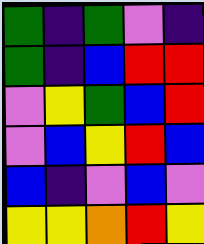[["green", "indigo", "green", "violet", "indigo"], ["green", "indigo", "blue", "red", "red"], ["violet", "yellow", "green", "blue", "red"], ["violet", "blue", "yellow", "red", "blue"], ["blue", "indigo", "violet", "blue", "violet"], ["yellow", "yellow", "orange", "red", "yellow"]]